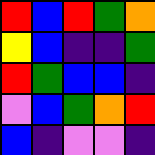[["red", "blue", "red", "green", "orange"], ["yellow", "blue", "indigo", "indigo", "green"], ["red", "green", "blue", "blue", "indigo"], ["violet", "blue", "green", "orange", "red"], ["blue", "indigo", "violet", "violet", "indigo"]]